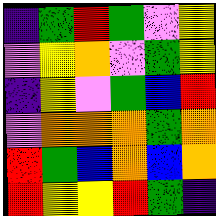[["indigo", "green", "red", "green", "violet", "yellow"], ["violet", "yellow", "orange", "violet", "green", "yellow"], ["indigo", "yellow", "violet", "green", "blue", "red"], ["violet", "orange", "orange", "orange", "green", "orange"], ["red", "green", "blue", "orange", "blue", "orange"], ["red", "yellow", "yellow", "red", "green", "indigo"]]